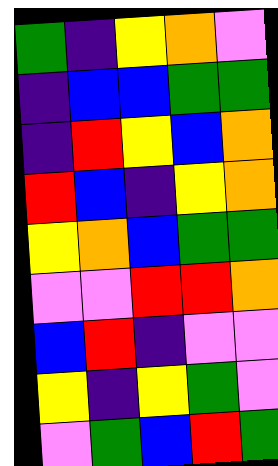[["green", "indigo", "yellow", "orange", "violet"], ["indigo", "blue", "blue", "green", "green"], ["indigo", "red", "yellow", "blue", "orange"], ["red", "blue", "indigo", "yellow", "orange"], ["yellow", "orange", "blue", "green", "green"], ["violet", "violet", "red", "red", "orange"], ["blue", "red", "indigo", "violet", "violet"], ["yellow", "indigo", "yellow", "green", "violet"], ["violet", "green", "blue", "red", "green"]]